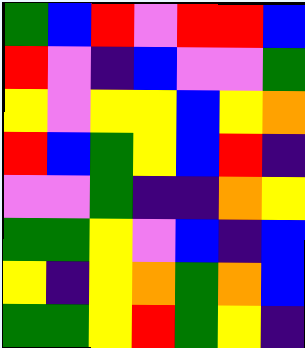[["green", "blue", "red", "violet", "red", "red", "blue"], ["red", "violet", "indigo", "blue", "violet", "violet", "green"], ["yellow", "violet", "yellow", "yellow", "blue", "yellow", "orange"], ["red", "blue", "green", "yellow", "blue", "red", "indigo"], ["violet", "violet", "green", "indigo", "indigo", "orange", "yellow"], ["green", "green", "yellow", "violet", "blue", "indigo", "blue"], ["yellow", "indigo", "yellow", "orange", "green", "orange", "blue"], ["green", "green", "yellow", "red", "green", "yellow", "indigo"]]